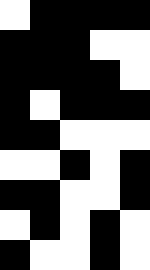[["white", "black", "black", "black", "black"], ["black", "black", "black", "white", "white"], ["black", "black", "black", "black", "white"], ["black", "white", "black", "black", "black"], ["black", "black", "white", "white", "white"], ["white", "white", "black", "white", "black"], ["black", "black", "white", "white", "black"], ["white", "black", "white", "black", "white"], ["black", "white", "white", "black", "white"]]